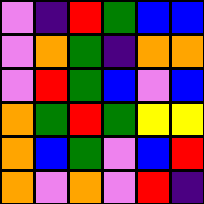[["violet", "indigo", "red", "green", "blue", "blue"], ["violet", "orange", "green", "indigo", "orange", "orange"], ["violet", "red", "green", "blue", "violet", "blue"], ["orange", "green", "red", "green", "yellow", "yellow"], ["orange", "blue", "green", "violet", "blue", "red"], ["orange", "violet", "orange", "violet", "red", "indigo"]]